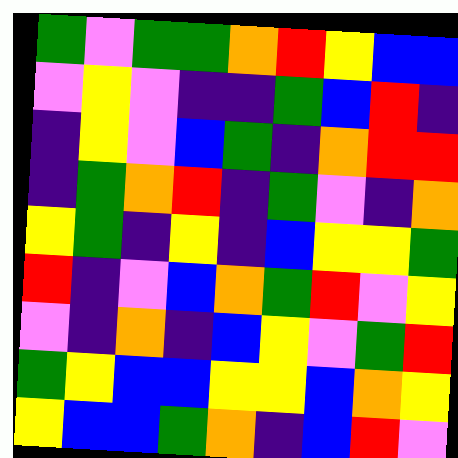[["green", "violet", "green", "green", "orange", "red", "yellow", "blue", "blue"], ["violet", "yellow", "violet", "indigo", "indigo", "green", "blue", "red", "indigo"], ["indigo", "yellow", "violet", "blue", "green", "indigo", "orange", "red", "red"], ["indigo", "green", "orange", "red", "indigo", "green", "violet", "indigo", "orange"], ["yellow", "green", "indigo", "yellow", "indigo", "blue", "yellow", "yellow", "green"], ["red", "indigo", "violet", "blue", "orange", "green", "red", "violet", "yellow"], ["violet", "indigo", "orange", "indigo", "blue", "yellow", "violet", "green", "red"], ["green", "yellow", "blue", "blue", "yellow", "yellow", "blue", "orange", "yellow"], ["yellow", "blue", "blue", "green", "orange", "indigo", "blue", "red", "violet"]]